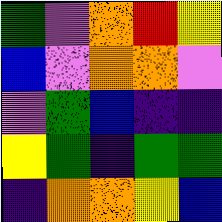[["green", "violet", "orange", "red", "yellow"], ["blue", "violet", "orange", "orange", "violet"], ["violet", "green", "blue", "indigo", "indigo"], ["yellow", "green", "indigo", "green", "green"], ["indigo", "orange", "orange", "yellow", "blue"]]